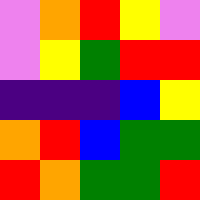[["violet", "orange", "red", "yellow", "violet"], ["violet", "yellow", "green", "red", "red"], ["indigo", "indigo", "indigo", "blue", "yellow"], ["orange", "red", "blue", "green", "green"], ["red", "orange", "green", "green", "red"]]